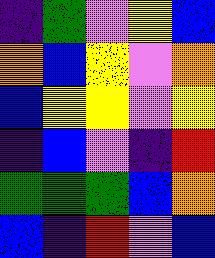[["indigo", "green", "violet", "yellow", "blue"], ["orange", "blue", "yellow", "violet", "orange"], ["blue", "yellow", "yellow", "violet", "yellow"], ["indigo", "blue", "violet", "indigo", "red"], ["green", "green", "green", "blue", "orange"], ["blue", "indigo", "red", "violet", "blue"]]